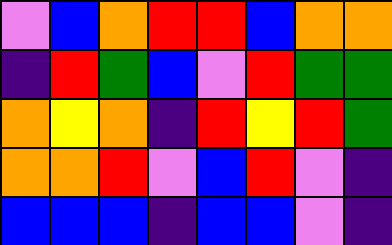[["violet", "blue", "orange", "red", "red", "blue", "orange", "orange"], ["indigo", "red", "green", "blue", "violet", "red", "green", "green"], ["orange", "yellow", "orange", "indigo", "red", "yellow", "red", "green"], ["orange", "orange", "red", "violet", "blue", "red", "violet", "indigo"], ["blue", "blue", "blue", "indigo", "blue", "blue", "violet", "indigo"]]